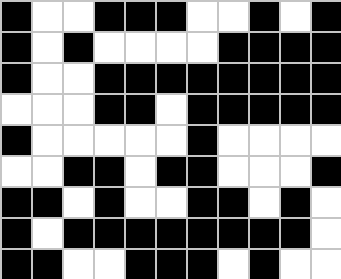[["black", "white", "white", "black", "black", "black", "white", "white", "black", "white", "black"], ["black", "white", "black", "white", "white", "white", "white", "black", "black", "black", "black"], ["black", "white", "white", "black", "black", "black", "black", "black", "black", "black", "black"], ["white", "white", "white", "black", "black", "white", "black", "black", "black", "black", "black"], ["black", "white", "white", "white", "white", "white", "black", "white", "white", "white", "white"], ["white", "white", "black", "black", "white", "black", "black", "white", "white", "white", "black"], ["black", "black", "white", "black", "white", "white", "black", "black", "white", "black", "white"], ["black", "white", "black", "black", "black", "black", "black", "black", "black", "black", "white"], ["black", "black", "white", "white", "black", "black", "black", "white", "black", "white", "white"]]